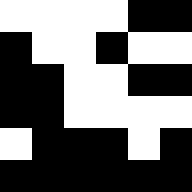[["white", "white", "white", "white", "black", "black"], ["black", "white", "white", "black", "white", "white"], ["black", "black", "white", "white", "black", "black"], ["black", "black", "white", "white", "white", "white"], ["white", "black", "black", "black", "white", "black"], ["black", "black", "black", "black", "black", "black"]]